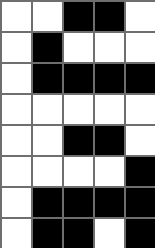[["white", "white", "black", "black", "white"], ["white", "black", "white", "white", "white"], ["white", "black", "black", "black", "black"], ["white", "white", "white", "white", "white"], ["white", "white", "black", "black", "white"], ["white", "white", "white", "white", "black"], ["white", "black", "black", "black", "black"], ["white", "black", "black", "white", "black"]]